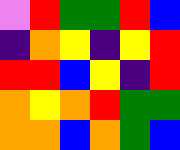[["violet", "red", "green", "green", "red", "blue"], ["indigo", "orange", "yellow", "indigo", "yellow", "red"], ["red", "red", "blue", "yellow", "indigo", "red"], ["orange", "yellow", "orange", "red", "green", "green"], ["orange", "orange", "blue", "orange", "green", "blue"]]